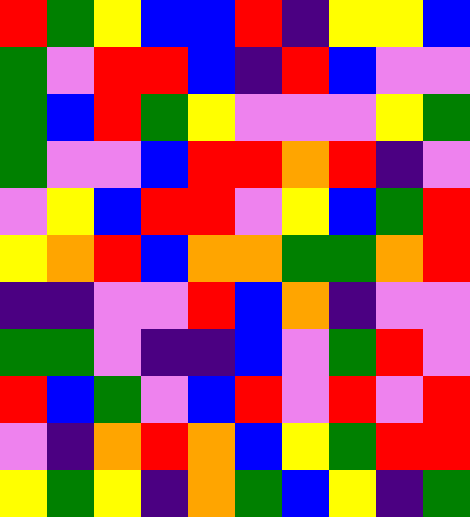[["red", "green", "yellow", "blue", "blue", "red", "indigo", "yellow", "yellow", "blue"], ["green", "violet", "red", "red", "blue", "indigo", "red", "blue", "violet", "violet"], ["green", "blue", "red", "green", "yellow", "violet", "violet", "violet", "yellow", "green"], ["green", "violet", "violet", "blue", "red", "red", "orange", "red", "indigo", "violet"], ["violet", "yellow", "blue", "red", "red", "violet", "yellow", "blue", "green", "red"], ["yellow", "orange", "red", "blue", "orange", "orange", "green", "green", "orange", "red"], ["indigo", "indigo", "violet", "violet", "red", "blue", "orange", "indigo", "violet", "violet"], ["green", "green", "violet", "indigo", "indigo", "blue", "violet", "green", "red", "violet"], ["red", "blue", "green", "violet", "blue", "red", "violet", "red", "violet", "red"], ["violet", "indigo", "orange", "red", "orange", "blue", "yellow", "green", "red", "red"], ["yellow", "green", "yellow", "indigo", "orange", "green", "blue", "yellow", "indigo", "green"]]